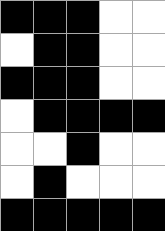[["black", "black", "black", "white", "white"], ["white", "black", "black", "white", "white"], ["black", "black", "black", "white", "white"], ["white", "black", "black", "black", "black"], ["white", "white", "black", "white", "white"], ["white", "black", "white", "white", "white"], ["black", "black", "black", "black", "black"]]